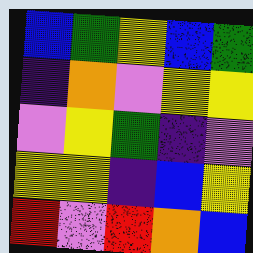[["blue", "green", "yellow", "blue", "green"], ["indigo", "orange", "violet", "yellow", "yellow"], ["violet", "yellow", "green", "indigo", "violet"], ["yellow", "yellow", "indigo", "blue", "yellow"], ["red", "violet", "red", "orange", "blue"]]